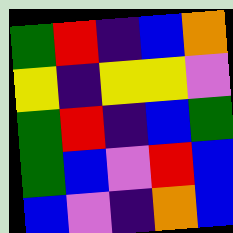[["green", "red", "indigo", "blue", "orange"], ["yellow", "indigo", "yellow", "yellow", "violet"], ["green", "red", "indigo", "blue", "green"], ["green", "blue", "violet", "red", "blue"], ["blue", "violet", "indigo", "orange", "blue"]]